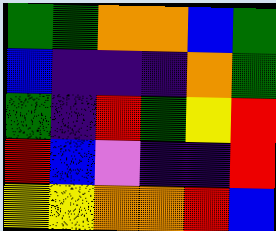[["green", "green", "orange", "orange", "blue", "green"], ["blue", "indigo", "indigo", "indigo", "orange", "green"], ["green", "indigo", "red", "green", "yellow", "red"], ["red", "blue", "violet", "indigo", "indigo", "red"], ["yellow", "yellow", "orange", "orange", "red", "blue"]]